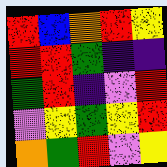[["red", "blue", "orange", "red", "yellow"], ["red", "red", "green", "indigo", "indigo"], ["green", "red", "indigo", "violet", "red"], ["violet", "yellow", "green", "yellow", "red"], ["orange", "green", "red", "violet", "yellow"]]